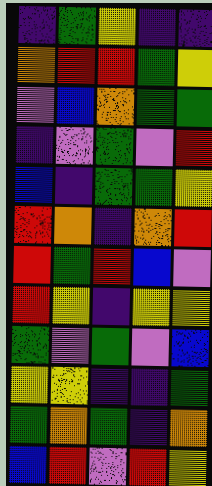[["indigo", "green", "yellow", "indigo", "indigo"], ["orange", "red", "red", "green", "yellow"], ["violet", "blue", "orange", "green", "green"], ["indigo", "violet", "green", "violet", "red"], ["blue", "indigo", "green", "green", "yellow"], ["red", "orange", "indigo", "orange", "red"], ["red", "green", "red", "blue", "violet"], ["red", "yellow", "indigo", "yellow", "yellow"], ["green", "violet", "green", "violet", "blue"], ["yellow", "yellow", "indigo", "indigo", "green"], ["green", "orange", "green", "indigo", "orange"], ["blue", "red", "violet", "red", "yellow"]]